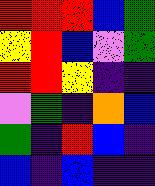[["red", "red", "red", "blue", "green"], ["yellow", "red", "blue", "violet", "green"], ["red", "red", "yellow", "indigo", "indigo"], ["violet", "green", "indigo", "orange", "blue"], ["green", "indigo", "red", "blue", "indigo"], ["blue", "indigo", "blue", "indigo", "indigo"]]